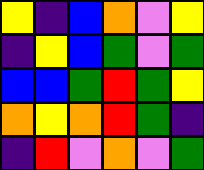[["yellow", "indigo", "blue", "orange", "violet", "yellow"], ["indigo", "yellow", "blue", "green", "violet", "green"], ["blue", "blue", "green", "red", "green", "yellow"], ["orange", "yellow", "orange", "red", "green", "indigo"], ["indigo", "red", "violet", "orange", "violet", "green"]]